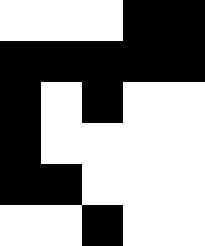[["white", "white", "white", "black", "black"], ["black", "black", "black", "black", "black"], ["black", "white", "black", "white", "white"], ["black", "white", "white", "white", "white"], ["black", "black", "white", "white", "white"], ["white", "white", "black", "white", "white"]]